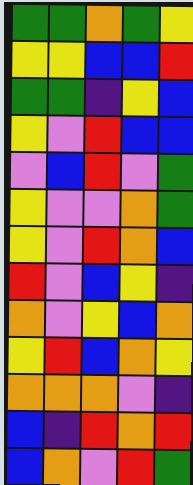[["green", "green", "orange", "green", "yellow"], ["yellow", "yellow", "blue", "blue", "red"], ["green", "green", "indigo", "yellow", "blue"], ["yellow", "violet", "red", "blue", "blue"], ["violet", "blue", "red", "violet", "green"], ["yellow", "violet", "violet", "orange", "green"], ["yellow", "violet", "red", "orange", "blue"], ["red", "violet", "blue", "yellow", "indigo"], ["orange", "violet", "yellow", "blue", "orange"], ["yellow", "red", "blue", "orange", "yellow"], ["orange", "orange", "orange", "violet", "indigo"], ["blue", "indigo", "red", "orange", "red"], ["blue", "orange", "violet", "red", "green"]]